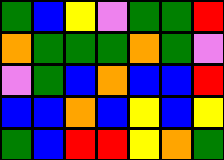[["green", "blue", "yellow", "violet", "green", "green", "red"], ["orange", "green", "green", "green", "orange", "green", "violet"], ["violet", "green", "blue", "orange", "blue", "blue", "red"], ["blue", "blue", "orange", "blue", "yellow", "blue", "yellow"], ["green", "blue", "red", "red", "yellow", "orange", "green"]]